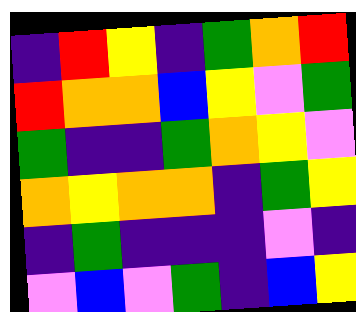[["indigo", "red", "yellow", "indigo", "green", "orange", "red"], ["red", "orange", "orange", "blue", "yellow", "violet", "green"], ["green", "indigo", "indigo", "green", "orange", "yellow", "violet"], ["orange", "yellow", "orange", "orange", "indigo", "green", "yellow"], ["indigo", "green", "indigo", "indigo", "indigo", "violet", "indigo"], ["violet", "blue", "violet", "green", "indigo", "blue", "yellow"]]